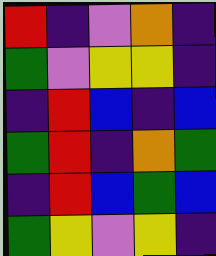[["red", "indigo", "violet", "orange", "indigo"], ["green", "violet", "yellow", "yellow", "indigo"], ["indigo", "red", "blue", "indigo", "blue"], ["green", "red", "indigo", "orange", "green"], ["indigo", "red", "blue", "green", "blue"], ["green", "yellow", "violet", "yellow", "indigo"]]